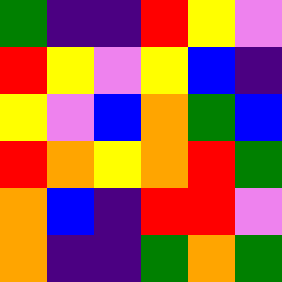[["green", "indigo", "indigo", "red", "yellow", "violet"], ["red", "yellow", "violet", "yellow", "blue", "indigo"], ["yellow", "violet", "blue", "orange", "green", "blue"], ["red", "orange", "yellow", "orange", "red", "green"], ["orange", "blue", "indigo", "red", "red", "violet"], ["orange", "indigo", "indigo", "green", "orange", "green"]]